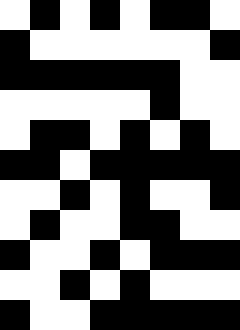[["white", "black", "white", "black", "white", "black", "black", "white"], ["black", "white", "white", "white", "white", "white", "white", "black"], ["black", "black", "black", "black", "black", "black", "white", "white"], ["white", "white", "white", "white", "white", "black", "white", "white"], ["white", "black", "black", "white", "black", "white", "black", "white"], ["black", "black", "white", "black", "black", "black", "black", "black"], ["white", "white", "black", "white", "black", "white", "white", "black"], ["white", "black", "white", "white", "black", "black", "white", "white"], ["black", "white", "white", "black", "white", "black", "black", "black"], ["white", "white", "black", "white", "black", "white", "white", "white"], ["black", "white", "white", "black", "black", "black", "black", "black"]]